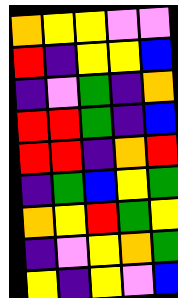[["orange", "yellow", "yellow", "violet", "violet"], ["red", "indigo", "yellow", "yellow", "blue"], ["indigo", "violet", "green", "indigo", "orange"], ["red", "red", "green", "indigo", "blue"], ["red", "red", "indigo", "orange", "red"], ["indigo", "green", "blue", "yellow", "green"], ["orange", "yellow", "red", "green", "yellow"], ["indigo", "violet", "yellow", "orange", "green"], ["yellow", "indigo", "yellow", "violet", "blue"]]